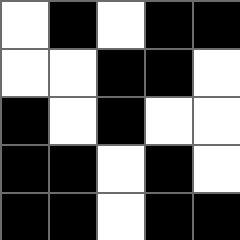[["white", "black", "white", "black", "black"], ["white", "white", "black", "black", "white"], ["black", "white", "black", "white", "white"], ["black", "black", "white", "black", "white"], ["black", "black", "white", "black", "black"]]